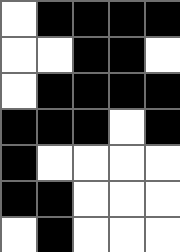[["white", "black", "black", "black", "black"], ["white", "white", "black", "black", "white"], ["white", "black", "black", "black", "black"], ["black", "black", "black", "white", "black"], ["black", "white", "white", "white", "white"], ["black", "black", "white", "white", "white"], ["white", "black", "white", "white", "white"]]